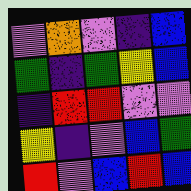[["violet", "orange", "violet", "indigo", "blue"], ["green", "indigo", "green", "yellow", "blue"], ["indigo", "red", "red", "violet", "violet"], ["yellow", "indigo", "violet", "blue", "green"], ["red", "violet", "blue", "red", "blue"]]